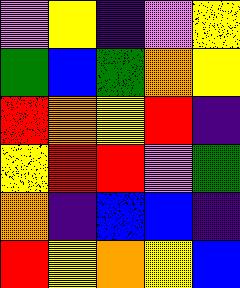[["violet", "yellow", "indigo", "violet", "yellow"], ["green", "blue", "green", "orange", "yellow"], ["red", "orange", "yellow", "red", "indigo"], ["yellow", "red", "red", "violet", "green"], ["orange", "indigo", "blue", "blue", "indigo"], ["red", "yellow", "orange", "yellow", "blue"]]